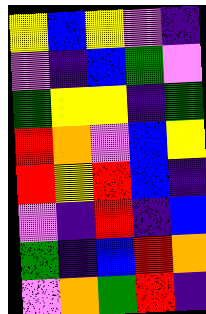[["yellow", "blue", "yellow", "violet", "indigo"], ["violet", "indigo", "blue", "green", "violet"], ["green", "yellow", "yellow", "indigo", "green"], ["red", "orange", "violet", "blue", "yellow"], ["red", "yellow", "red", "blue", "indigo"], ["violet", "indigo", "red", "indigo", "blue"], ["green", "indigo", "blue", "red", "orange"], ["violet", "orange", "green", "red", "indigo"]]